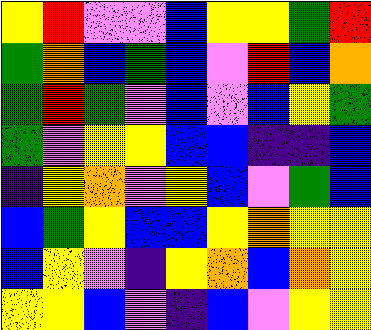[["yellow", "red", "violet", "violet", "blue", "yellow", "yellow", "green", "red"], ["green", "orange", "blue", "green", "blue", "violet", "red", "blue", "orange"], ["green", "red", "green", "violet", "blue", "violet", "blue", "yellow", "green"], ["green", "violet", "yellow", "yellow", "blue", "blue", "indigo", "indigo", "blue"], ["indigo", "yellow", "orange", "violet", "yellow", "blue", "violet", "green", "blue"], ["blue", "green", "yellow", "blue", "blue", "yellow", "orange", "yellow", "yellow"], ["blue", "yellow", "violet", "indigo", "yellow", "orange", "blue", "orange", "yellow"], ["yellow", "yellow", "blue", "violet", "indigo", "blue", "violet", "yellow", "yellow"]]